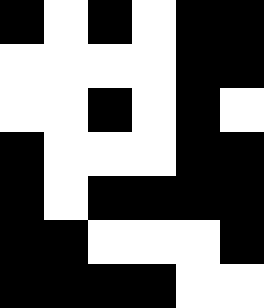[["black", "white", "black", "white", "black", "black"], ["white", "white", "white", "white", "black", "black"], ["white", "white", "black", "white", "black", "white"], ["black", "white", "white", "white", "black", "black"], ["black", "white", "black", "black", "black", "black"], ["black", "black", "white", "white", "white", "black"], ["black", "black", "black", "black", "white", "white"]]